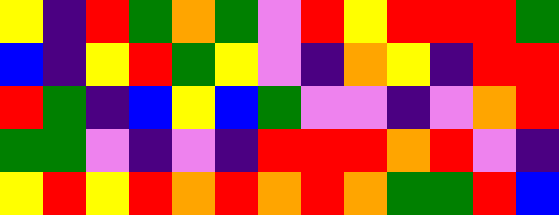[["yellow", "indigo", "red", "green", "orange", "green", "violet", "red", "yellow", "red", "red", "red", "green"], ["blue", "indigo", "yellow", "red", "green", "yellow", "violet", "indigo", "orange", "yellow", "indigo", "red", "red"], ["red", "green", "indigo", "blue", "yellow", "blue", "green", "violet", "violet", "indigo", "violet", "orange", "red"], ["green", "green", "violet", "indigo", "violet", "indigo", "red", "red", "red", "orange", "red", "violet", "indigo"], ["yellow", "red", "yellow", "red", "orange", "red", "orange", "red", "orange", "green", "green", "red", "blue"]]